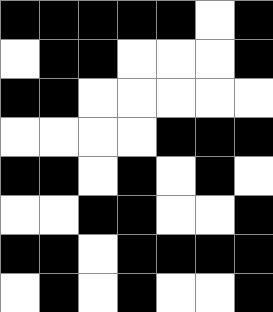[["black", "black", "black", "black", "black", "white", "black"], ["white", "black", "black", "white", "white", "white", "black"], ["black", "black", "white", "white", "white", "white", "white"], ["white", "white", "white", "white", "black", "black", "black"], ["black", "black", "white", "black", "white", "black", "white"], ["white", "white", "black", "black", "white", "white", "black"], ["black", "black", "white", "black", "black", "black", "black"], ["white", "black", "white", "black", "white", "white", "black"]]